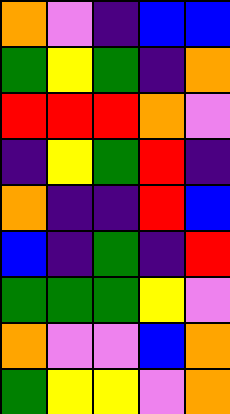[["orange", "violet", "indigo", "blue", "blue"], ["green", "yellow", "green", "indigo", "orange"], ["red", "red", "red", "orange", "violet"], ["indigo", "yellow", "green", "red", "indigo"], ["orange", "indigo", "indigo", "red", "blue"], ["blue", "indigo", "green", "indigo", "red"], ["green", "green", "green", "yellow", "violet"], ["orange", "violet", "violet", "blue", "orange"], ["green", "yellow", "yellow", "violet", "orange"]]